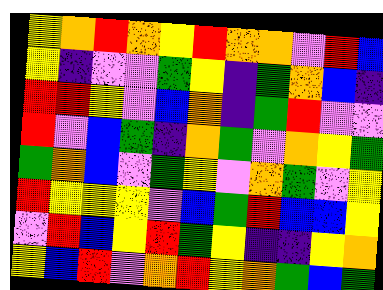[["yellow", "orange", "red", "orange", "yellow", "red", "orange", "orange", "violet", "red", "blue"], ["yellow", "indigo", "violet", "violet", "green", "yellow", "indigo", "green", "orange", "blue", "indigo"], ["red", "red", "yellow", "violet", "blue", "orange", "indigo", "green", "red", "violet", "violet"], ["red", "violet", "blue", "green", "indigo", "orange", "green", "violet", "orange", "yellow", "green"], ["green", "orange", "blue", "violet", "green", "yellow", "violet", "orange", "green", "violet", "yellow"], ["red", "yellow", "yellow", "yellow", "violet", "blue", "green", "red", "blue", "blue", "yellow"], ["violet", "red", "blue", "yellow", "red", "green", "yellow", "indigo", "indigo", "yellow", "orange"], ["yellow", "blue", "red", "violet", "orange", "red", "yellow", "orange", "green", "blue", "green"]]